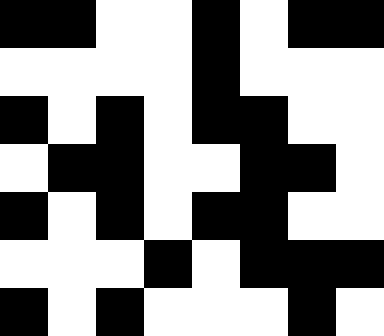[["black", "black", "white", "white", "black", "white", "black", "black"], ["white", "white", "white", "white", "black", "white", "white", "white"], ["black", "white", "black", "white", "black", "black", "white", "white"], ["white", "black", "black", "white", "white", "black", "black", "white"], ["black", "white", "black", "white", "black", "black", "white", "white"], ["white", "white", "white", "black", "white", "black", "black", "black"], ["black", "white", "black", "white", "white", "white", "black", "white"]]